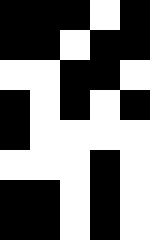[["black", "black", "black", "white", "black"], ["black", "black", "white", "black", "black"], ["white", "white", "black", "black", "white"], ["black", "white", "black", "white", "black"], ["black", "white", "white", "white", "white"], ["white", "white", "white", "black", "white"], ["black", "black", "white", "black", "white"], ["black", "black", "white", "black", "white"]]